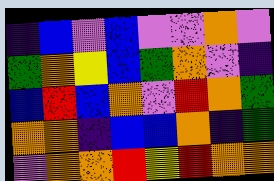[["indigo", "blue", "violet", "blue", "violet", "violet", "orange", "violet"], ["green", "orange", "yellow", "blue", "green", "orange", "violet", "indigo"], ["blue", "red", "blue", "orange", "violet", "red", "orange", "green"], ["orange", "orange", "indigo", "blue", "blue", "orange", "indigo", "green"], ["violet", "orange", "orange", "red", "yellow", "red", "orange", "orange"]]